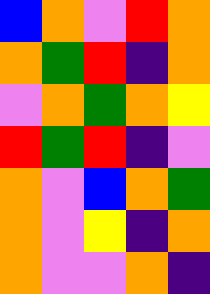[["blue", "orange", "violet", "red", "orange"], ["orange", "green", "red", "indigo", "orange"], ["violet", "orange", "green", "orange", "yellow"], ["red", "green", "red", "indigo", "violet"], ["orange", "violet", "blue", "orange", "green"], ["orange", "violet", "yellow", "indigo", "orange"], ["orange", "violet", "violet", "orange", "indigo"]]